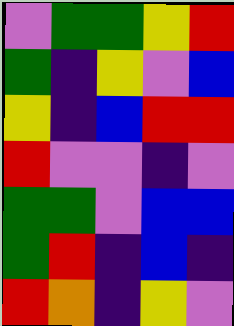[["violet", "green", "green", "yellow", "red"], ["green", "indigo", "yellow", "violet", "blue"], ["yellow", "indigo", "blue", "red", "red"], ["red", "violet", "violet", "indigo", "violet"], ["green", "green", "violet", "blue", "blue"], ["green", "red", "indigo", "blue", "indigo"], ["red", "orange", "indigo", "yellow", "violet"]]